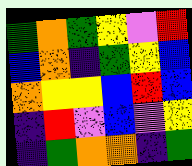[["green", "orange", "green", "yellow", "violet", "red"], ["blue", "orange", "indigo", "green", "yellow", "blue"], ["orange", "yellow", "yellow", "blue", "red", "blue"], ["indigo", "red", "violet", "blue", "violet", "yellow"], ["indigo", "green", "orange", "orange", "indigo", "green"]]